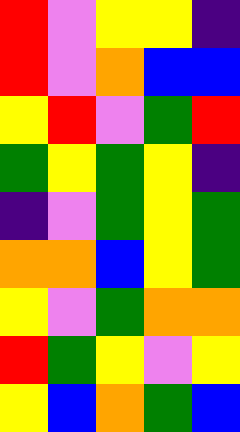[["red", "violet", "yellow", "yellow", "indigo"], ["red", "violet", "orange", "blue", "blue"], ["yellow", "red", "violet", "green", "red"], ["green", "yellow", "green", "yellow", "indigo"], ["indigo", "violet", "green", "yellow", "green"], ["orange", "orange", "blue", "yellow", "green"], ["yellow", "violet", "green", "orange", "orange"], ["red", "green", "yellow", "violet", "yellow"], ["yellow", "blue", "orange", "green", "blue"]]